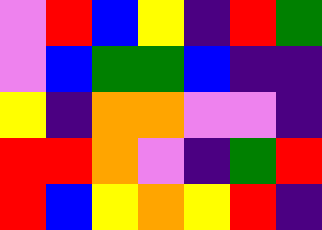[["violet", "red", "blue", "yellow", "indigo", "red", "green"], ["violet", "blue", "green", "green", "blue", "indigo", "indigo"], ["yellow", "indigo", "orange", "orange", "violet", "violet", "indigo"], ["red", "red", "orange", "violet", "indigo", "green", "red"], ["red", "blue", "yellow", "orange", "yellow", "red", "indigo"]]